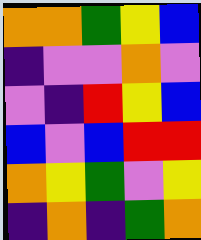[["orange", "orange", "green", "yellow", "blue"], ["indigo", "violet", "violet", "orange", "violet"], ["violet", "indigo", "red", "yellow", "blue"], ["blue", "violet", "blue", "red", "red"], ["orange", "yellow", "green", "violet", "yellow"], ["indigo", "orange", "indigo", "green", "orange"]]